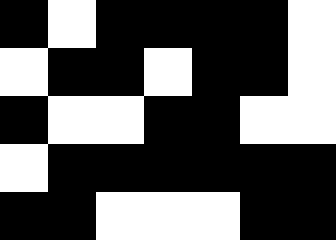[["black", "white", "black", "black", "black", "black", "white"], ["white", "black", "black", "white", "black", "black", "white"], ["black", "white", "white", "black", "black", "white", "white"], ["white", "black", "black", "black", "black", "black", "black"], ["black", "black", "white", "white", "white", "black", "black"]]